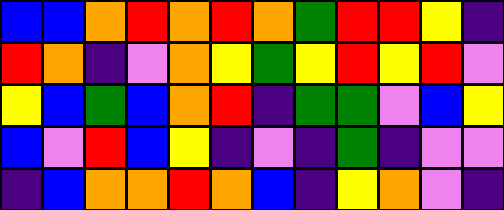[["blue", "blue", "orange", "red", "orange", "red", "orange", "green", "red", "red", "yellow", "indigo"], ["red", "orange", "indigo", "violet", "orange", "yellow", "green", "yellow", "red", "yellow", "red", "violet"], ["yellow", "blue", "green", "blue", "orange", "red", "indigo", "green", "green", "violet", "blue", "yellow"], ["blue", "violet", "red", "blue", "yellow", "indigo", "violet", "indigo", "green", "indigo", "violet", "violet"], ["indigo", "blue", "orange", "orange", "red", "orange", "blue", "indigo", "yellow", "orange", "violet", "indigo"]]